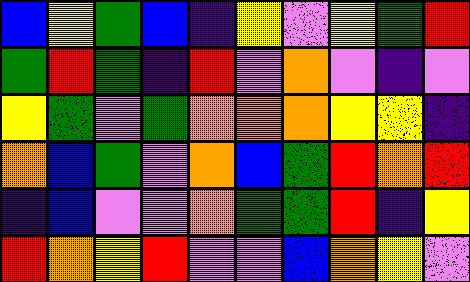[["blue", "yellow", "green", "blue", "indigo", "yellow", "violet", "yellow", "green", "red"], ["green", "red", "green", "indigo", "red", "violet", "orange", "violet", "indigo", "violet"], ["yellow", "green", "violet", "green", "orange", "orange", "orange", "yellow", "yellow", "indigo"], ["orange", "blue", "green", "violet", "orange", "blue", "green", "red", "orange", "red"], ["indigo", "blue", "violet", "violet", "orange", "green", "green", "red", "indigo", "yellow"], ["red", "orange", "yellow", "red", "violet", "violet", "blue", "orange", "yellow", "violet"]]